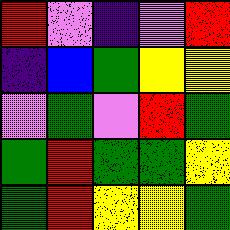[["red", "violet", "indigo", "violet", "red"], ["indigo", "blue", "green", "yellow", "yellow"], ["violet", "green", "violet", "red", "green"], ["green", "red", "green", "green", "yellow"], ["green", "red", "yellow", "yellow", "green"]]